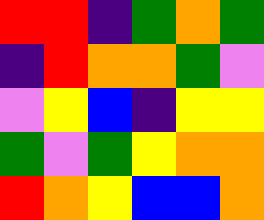[["red", "red", "indigo", "green", "orange", "green"], ["indigo", "red", "orange", "orange", "green", "violet"], ["violet", "yellow", "blue", "indigo", "yellow", "yellow"], ["green", "violet", "green", "yellow", "orange", "orange"], ["red", "orange", "yellow", "blue", "blue", "orange"]]